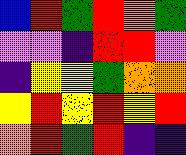[["blue", "red", "green", "red", "orange", "green"], ["violet", "violet", "indigo", "red", "red", "violet"], ["indigo", "yellow", "yellow", "green", "orange", "orange"], ["yellow", "red", "yellow", "red", "yellow", "red"], ["orange", "red", "green", "red", "indigo", "indigo"]]